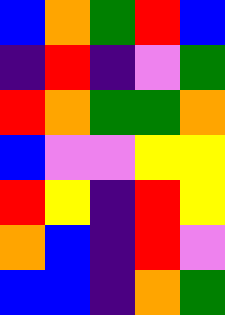[["blue", "orange", "green", "red", "blue"], ["indigo", "red", "indigo", "violet", "green"], ["red", "orange", "green", "green", "orange"], ["blue", "violet", "violet", "yellow", "yellow"], ["red", "yellow", "indigo", "red", "yellow"], ["orange", "blue", "indigo", "red", "violet"], ["blue", "blue", "indigo", "orange", "green"]]